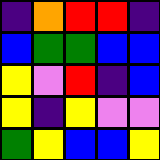[["indigo", "orange", "red", "red", "indigo"], ["blue", "green", "green", "blue", "blue"], ["yellow", "violet", "red", "indigo", "blue"], ["yellow", "indigo", "yellow", "violet", "violet"], ["green", "yellow", "blue", "blue", "yellow"]]